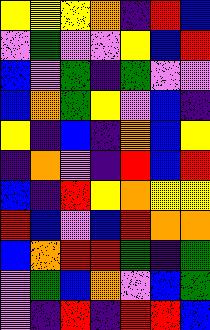[["yellow", "yellow", "yellow", "orange", "indigo", "red", "blue"], ["violet", "green", "violet", "violet", "yellow", "blue", "red"], ["blue", "violet", "green", "indigo", "green", "violet", "violet"], ["blue", "orange", "green", "yellow", "violet", "blue", "indigo"], ["yellow", "indigo", "blue", "indigo", "orange", "blue", "yellow"], ["indigo", "orange", "violet", "indigo", "red", "blue", "red"], ["blue", "indigo", "red", "yellow", "orange", "yellow", "yellow"], ["red", "blue", "violet", "blue", "red", "orange", "orange"], ["blue", "orange", "red", "red", "green", "indigo", "green"], ["violet", "green", "blue", "orange", "violet", "blue", "green"], ["violet", "indigo", "red", "indigo", "red", "red", "blue"]]